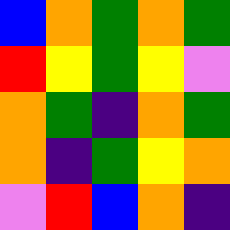[["blue", "orange", "green", "orange", "green"], ["red", "yellow", "green", "yellow", "violet"], ["orange", "green", "indigo", "orange", "green"], ["orange", "indigo", "green", "yellow", "orange"], ["violet", "red", "blue", "orange", "indigo"]]